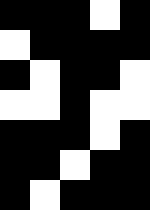[["black", "black", "black", "white", "black"], ["white", "black", "black", "black", "black"], ["black", "white", "black", "black", "white"], ["white", "white", "black", "white", "white"], ["black", "black", "black", "white", "black"], ["black", "black", "white", "black", "black"], ["black", "white", "black", "black", "black"]]